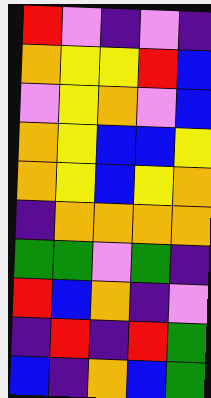[["red", "violet", "indigo", "violet", "indigo"], ["orange", "yellow", "yellow", "red", "blue"], ["violet", "yellow", "orange", "violet", "blue"], ["orange", "yellow", "blue", "blue", "yellow"], ["orange", "yellow", "blue", "yellow", "orange"], ["indigo", "orange", "orange", "orange", "orange"], ["green", "green", "violet", "green", "indigo"], ["red", "blue", "orange", "indigo", "violet"], ["indigo", "red", "indigo", "red", "green"], ["blue", "indigo", "orange", "blue", "green"]]